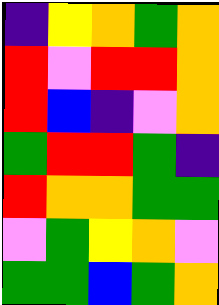[["indigo", "yellow", "orange", "green", "orange"], ["red", "violet", "red", "red", "orange"], ["red", "blue", "indigo", "violet", "orange"], ["green", "red", "red", "green", "indigo"], ["red", "orange", "orange", "green", "green"], ["violet", "green", "yellow", "orange", "violet"], ["green", "green", "blue", "green", "orange"]]